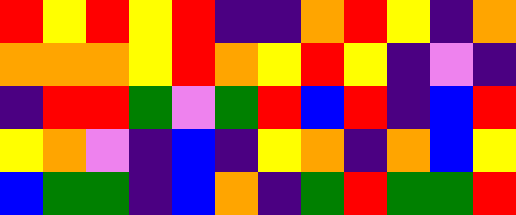[["red", "yellow", "red", "yellow", "red", "indigo", "indigo", "orange", "red", "yellow", "indigo", "orange"], ["orange", "orange", "orange", "yellow", "red", "orange", "yellow", "red", "yellow", "indigo", "violet", "indigo"], ["indigo", "red", "red", "green", "violet", "green", "red", "blue", "red", "indigo", "blue", "red"], ["yellow", "orange", "violet", "indigo", "blue", "indigo", "yellow", "orange", "indigo", "orange", "blue", "yellow"], ["blue", "green", "green", "indigo", "blue", "orange", "indigo", "green", "red", "green", "green", "red"]]